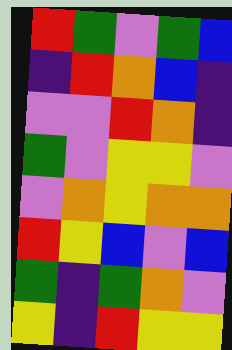[["red", "green", "violet", "green", "blue"], ["indigo", "red", "orange", "blue", "indigo"], ["violet", "violet", "red", "orange", "indigo"], ["green", "violet", "yellow", "yellow", "violet"], ["violet", "orange", "yellow", "orange", "orange"], ["red", "yellow", "blue", "violet", "blue"], ["green", "indigo", "green", "orange", "violet"], ["yellow", "indigo", "red", "yellow", "yellow"]]